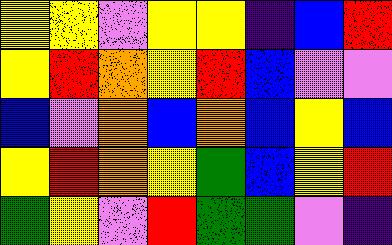[["yellow", "yellow", "violet", "yellow", "yellow", "indigo", "blue", "red"], ["yellow", "red", "orange", "yellow", "red", "blue", "violet", "violet"], ["blue", "violet", "orange", "blue", "orange", "blue", "yellow", "blue"], ["yellow", "red", "orange", "yellow", "green", "blue", "yellow", "red"], ["green", "yellow", "violet", "red", "green", "green", "violet", "indigo"]]